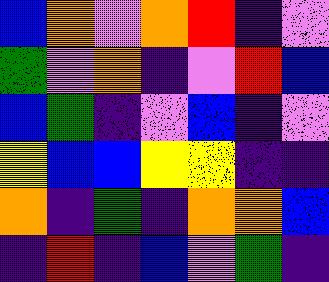[["blue", "orange", "violet", "orange", "red", "indigo", "violet"], ["green", "violet", "orange", "indigo", "violet", "red", "blue"], ["blue", "green", "indigo", "violet", "blue", "indigo", "violet"], ["yellow", "blue", "blue", "yellow", "yellow", "indigo", "indigo"], ["orange", "indigo", "green", "indigo", "orange", "orange", "blue"], ["indigo", "red", "indigo", "blue", "violet", "green", "indigo"]]